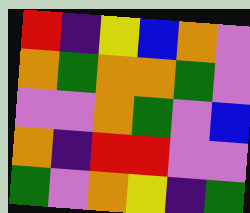[["red", "indigo", "yellow", "blue", "orange", "violet"], ["orange", "green", "orange", "orange", "green", "violet"], ["violet", "violet", "orange", "green", "violet", "blue"], ["orange", "indigo", "red", "red", "violet", "violet"], ["green", "violet", "orange", "yellow", "indigo", "green"]]